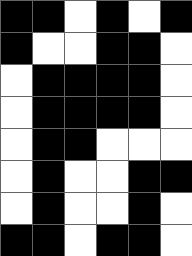[["black", "black", "white", "black", "white", "black"], ["black", "white", "white", "black", "black", "white"], ["white", "black", "black", "black", "black", "white"], ["white", "black", "black", "black", "black", "white"], ["white", "black", "black", "white", "white", "white"], ["white", "black", "white", "white", "black", "black"], ["white", "black", "white", "white", "black", "white"], ["black", "black", "white", "black", "black", "white"]]